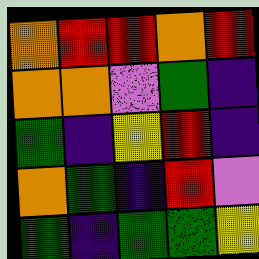[["orange", "red", "red", "orange", "red"], ["orange", "orange", "violet", "green", "indigo"], ["green", "indigo", "yellow", "red", "indigo"], ["orange", "green", "indigo", "red", "violet"], ["green", "indigo", "green", "green", "yellow"]]